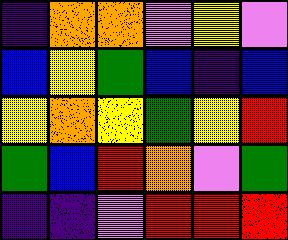[["indigo", "orange", "orange", "violet", "yellow", "violet"], ["blue", "yellow", "green", "blue", "indigo", "blue"], ["yellow", "orange", "yellow", "green", "yellow", "red"], ["green", "blue", "red", "orange", "violet", "green"], ["indigo", "indigo", "violet", "red", "red", "red"]]